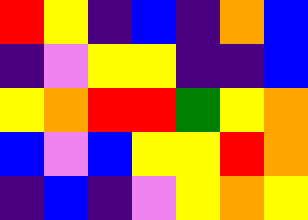[["red", "yellow", "indigo", "blue", "indigo", "orange", "blue"], ["indigo", "violet", "yellow", "yellow", "indigo", "indigo", "blue"], ["yellow", "orange", "red", "red", "green", "yellow", "orange"], ["blue", "violet", "blue", "yellow", "yellow", "red", "orange"], ["indigo", "blue", "indigo", "violet", "yellow", "orange", "yellow"]]